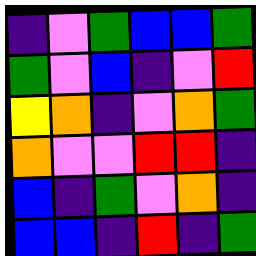[["indigo", "violet", "green", "blue", "blue", "green"], ["green", "violet", "blue", "indigo", "violet", "red"], ["yellow", "orange", "indigo", "violet", "orange", "green"], ["orange", "violet", "violet", "red", "red", "indigo"], ["blue", "indigo", "green", "violet", "orange", "indigo"], ["blue", "blue", "indigo", "red", "indigo", "green"]]